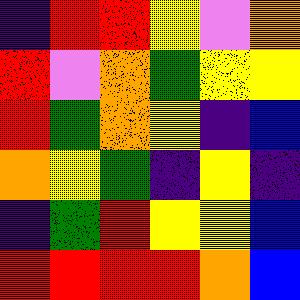[["indigo", "red", "red", "yellow", "violet", "orange"], ["red", "violet", "orange", "green", "yellow", "yellow"], ["red", "green", "orange", "yellow", "indigo", "blue"], ["orange", "yellow", "green", "indigo", "yellow", "indigo"], ["indigo", "green", "red", "yellow", "yellow", "blue"], ["red", "red", "red", "red", "orange", "blue"]]